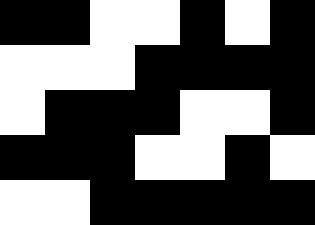[["black", "black", "white", "white", "black", "white", "black"], ["white", "white", "white", "black", "black", "black", "black"], ["white", "black", "black", "black", "white", "white", "black"], ["black", "black", "black", "white", "white", "black", "white"], ["white", "white", "black", "black", "black", "black", "black"]]